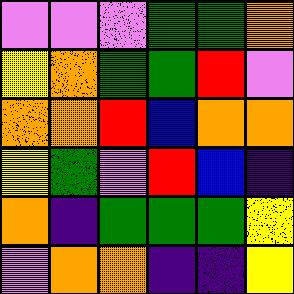[["violet", "violet", "violet", "green", "green", "orange"], ["yellow", "orange", "green", "green", "red", "violet"], ["orange", "orange", "red", "blue", "orange", "orange"], ["yellow", "green", "violet", "red", "blue", "indigo"], ["orange", "indigo", "green", "green", "green", "yellow"], ["violet", "orange", "orange", "indigo", "indigo", "yellow"]]